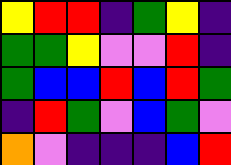[["yellow", "red", "red", "indigo", "green", "yellow", "indigo"], ["green", "green", "yellow", "violet", "violet", "red", "indigo"], ["green", "blue", "blue", "red", "blue", "red", "green"], ["indigo", "red", "green", "violet", "blue", "green", "violet"], ["orange", "violet", "indigo", "indigo", "indigo", "blue", "red"]]